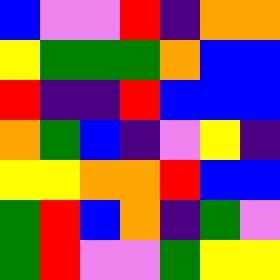[["blue", "violet", "violet", "red", "indigo", "orange", "orange"], ["yellow", "green", "green", "green", "orange", "blue", "blue"], ["red", "indigo", "indigo", "red", "blue", "blue", "blue"], ["orange", "green", "blue", "indigo", "violet", "yellow", "indigo"], ["yellow", "yellow", "orange", "orange", "red", "blue", "blue"], ["green", "red", "blue", "orange", "indigo", "green", "violet"], ["green", "red", "violet", "violet", "green", "yellow", "yellow"]]